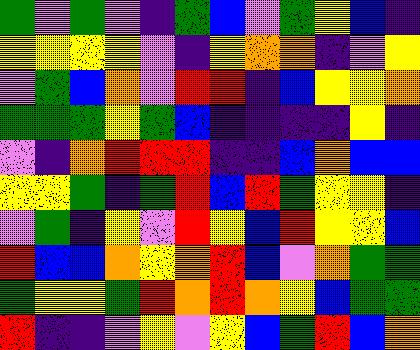[["green", "violet", "green", "violet", "indigo", "green", "blue", "violet", "green", "yellow", "blue", "indigo"], ["yellow", "yellow", "yellow", "yellow", "violet", "indigo", "yellow", "orange", "orange", "indigo", "violet", "yellow"], ["violet", "green", "blue", "orange", "violet", "red", "red", "indigo", "blue", "yellow", "yellow", "orange"], ["green", "green", "green", "yellow", "green", "blue", "indigo", "indigo", "indigo", "indigo", "yellow", "indigo"], ["violet", "indigo", "orange", "red", "red", "red", "indigo", "indigo", "blue", "orange", "blue", "blue"], ["yellow", "yellow", "green", "indigo", "green", "red", "blue", "red", "green", "yellow", "yellow", "indigo"], ["violet", "green", "indigo", "yellow", "violet", "red", "yellow", "blue", "red", "yellow", "yellow", "blue"], ["red", "blue", "blue", "orange", "yellow", "orange", "red", "blue", "violet", "orange", "green", "green"], ["green", "yellow", "yellow", "green", "red", "orange", "red", "orange", "yellow", "blue", "green", "green"], ["red", "indigo", "indigo", "violet", "yellow", "violet", "yellow", "blue", "green", "red", "blue", "orange"]]